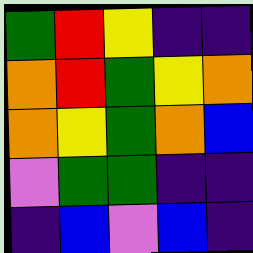[["green", "red", "yellow", "indigo", "indigo"], ["orange", "red", "green", "yellow", "orange"], ["orange", "yellow", "green", "orange", "blue"], ["violet", "green", "green", "indigo", "indigo"], ["indigo", "blue", "violet", "blue", "indigo"]]